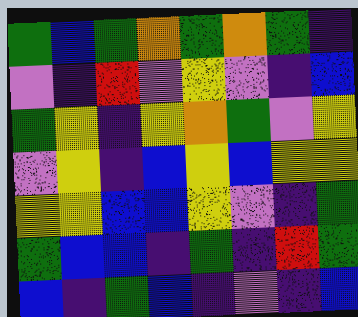[["green", "blue", "green", "orange", "green", "orange", "green", "indigo"], ["violet", "indigo", "red", "violet", "yellow", "violet", "indigo", "blue"], ["green", "yellow", "indigo", "yellow", "orange", "green", "violet", "yellow"], ["violet", "yellow", "indigo", "blue", "yellow", "blue", "yellow", "yellow"], ["yellow", "yellow", "blue", "blue", "yellow", "violet", "indigo", "green"], ["green", "blue", "blue", "indigo", "green", "indigo", "red", "green"], ["blue", "indigo", "green", "blue", "indigo", "violet", "indigo", "blue"]]